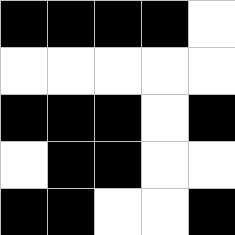[["black", "black", "black", "black", "white"], ["white", "white", "white", "white", "white"], ["black", "black", "black", "white", "black"], ["white", "black", "black", "white", "white"], ["black", "black", "white", "white", "black"]]